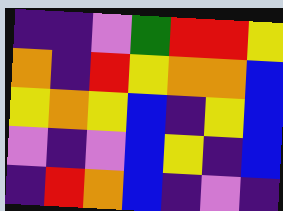[["indigo", "indigo", "violet", "green", "red", "red", "yellow"], ["orange", "indigo", "red", "yellow", "orange", "orange", "blue"], ["yellow", "orange", "yellow", "blue", "indigo", "yellow", "blue"], ["violet", "indigo", "violet", "blue", "yellow", "indigo", "blue"], ["indigo", "red", "orange", "blue", "indigo", "violet", "indigo"]]